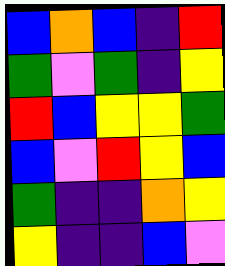[["blue", "orange", "blue", "indigo", "red"], ["green", "violet", "green", "indigo", "yellow"], ["red", "blue", "yellow", "yellow", "green"], ["blue", "violet", "red", "yellow", "blue"], ["green", "indigo", "indigo", "orange", "yellow"], ["yellow", "indigo", "indigo", "blue", "violet"]]